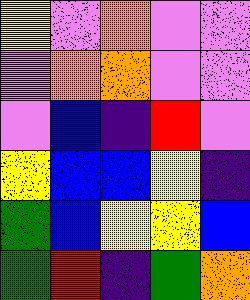[["yellow", "violet", "orange", "violet", "violet"], ["violet", "orange", "orange", "violet", "violet"], ["violet", "blue", "indigo", "red", "violet"], ["yellow", "blue", "blue", "yellow", "indigo"], ["green", "blue", "yellow", "yellow", "blue"], ["green", "red", "indigo", "green", "orange"]]